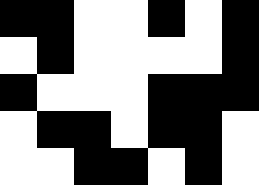[["black", "black", "white", "white", "black", "white", "black"], ["white", "black", "white", "white", "white", "white", "black"], ["black", "white", "white", "white", "black", "black", "black"], ["white", "black", "black", "white", "black", "black", "white"], ["white", "white", "black", "black", "white", "black", "white"]]